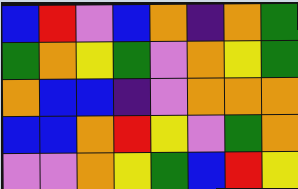[["blue", "red", "violet", "blue", "orange", "indigo", "orange", "green"], ["green", "orange", "yellow", "green", "violet", "orange", "yellow", "green"], ["orange", "blue", "blue", "indigo", "violet", "orange", "orange", "orange"], ["blue", "blue", "orange", "red", "yellow", "violet", "green", "orange"], ["violet", "violet", "orange", "yellow", "green", "blue", "red", "yellow"]]